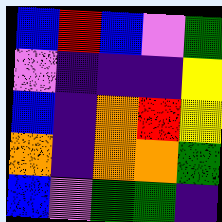[["blue", "red", "blue", "violet", "green"], ["violet", "indigo", "indigo", "indigo", "yellow"], ["blue", "indigo", "orange", "red", "yellow"], ["orange", "indigo", "orange", "orange", "green"], ["blue", "violet", "green", "green", "indigo"]]